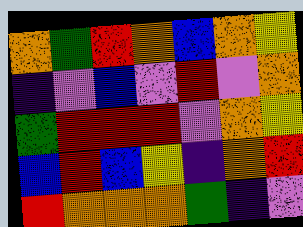[["orange", "green", "red", "orange", "blue", "orange", "yellow"], ["indigo", "violet", "blue", "violet", "red", "violet", "orange"], ["green", "red", "red", "red", "violet", "orange", "yellow"], ["blue", "red", "blue", "yellow", "indigo", "orange", "red"], ["red", "orange", "orange", "orange", "green", "indigo", "violet"]]